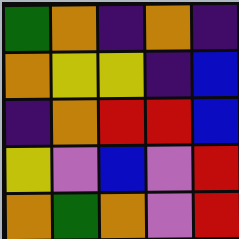[["green", "orange", "indigo", "orange", "indigo"], ["orange", "yellow", "yellow", "indigo", "blue"], ["indigo", "orange", "red", "red", "blue"], ["yellow", "violet", "blue", "violet", "red"], ["orange", "green", "orange", "violet", "red"]]